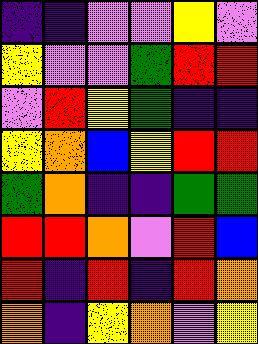[["indigo", "indigo", "violet", "violet", "yellow", "violet"], ["yellow", "violet", "violet", "green", "red", "red"], ["violet", "red", "yellow", "green", "indigo", "indigo"], ["yellow", "orange", "blue", "yellow", "red", "red"], ["green", "orange", "indigo", "indigo", "green", "green"], ["red", "red", "orange", "violet", "red", "blue"], ["red", "indigo", "red", "indigo", "red", "orange"], ["orange", "indigo", "yellow", "orange", "violet", "yellow"]]